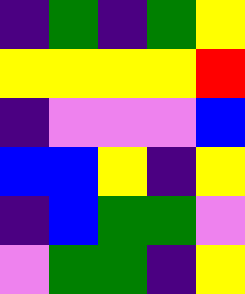[["indigo", "green", "indigo", "green", "yellow"], ["yellow", "yellow", "yellow", "yellow", "red"], ["indigo", "violet", "violet", "violet", "blue"], ["blue", "blue", "yellow", "indigo", "yellow"], ["indigo", "blue", "green", "green", "violet"], ["violet", "green", "green", "indigo", "yellow"]]